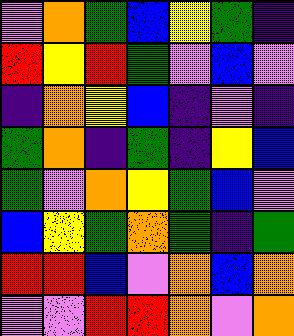[["violet", "orange", "green", "blue", "yellow", "green", "indigo"], ["red", "yellow", "red", "green", "violet", "blue", "violet"], ["indigo", "orange", "yellow", "blue", "indigo", "violet", "indigo"], ["green", "orange", "indigo", "green", "indigo", "yellow", "blue"], ["green", "violet", "orange", "yellow", "green", "blue", "violet"], ["blue", "yellow", "green", "orange", "green", "indigo", "green"], ["red", "red", "blue", "violet", "orange", "blue", "orange"], ["violet", "violet", "red", "red", "orange", "violet", "orange"]]